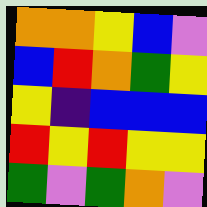[["orange", "orange", "yellow", "blue", "violet"], ["blue", "red", "orange", "green", "yellow"], ["yellow", "indigo", "blue", "blue", "blue"], ["red", "yellow", "red", "yellow", "yellow"], ["green", "violet", "green", "orange", "violet"]]